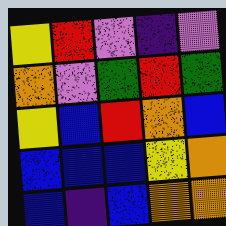[["yellow", "red", "violet", "indigo", "violet"], ["orange", "violet", "green", "red", "green"], ["yellow", "blue", "red", "orange", "blue"], ["blue", "blue", "blue", "yellow", "orange"], ["blue", "indigo", "blue", "orange", "orange"]]